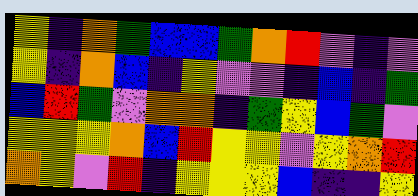[["yellow", "indigo", "orange", "green", "blue", "blue", "green", "orange", "red", "violet", "indigo", "violet"], ["yellow", "indigo", "orange", "blue", "indigo", "yellow", "violet", "violet", "indigo", "blue", "indigo", "green"], ["blue", "red", "green", "violet", "orange", "orange", "indigo", "green", "yellow", "blue", "green", "violet"], ["yellow", "yellow", "yellow", "orange", "blue", "red", "yellow", "yellow", "violet", "yellow", "orange", "red"], ["orange", "yellow", "violet", "red", "indigo", "yellow", "yellow", "yellow", "blue", "indigo", "indigo", "yellow"]]